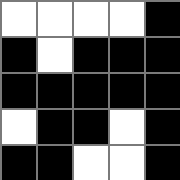[["white", "white", "white", "white", "black"], ["black", "white", "black", "black", "black"], ["black", "black", "black", "black", "black"], ["white", "black", "black", "white", "black"], ["black", "black", "white", "white", "black"]]